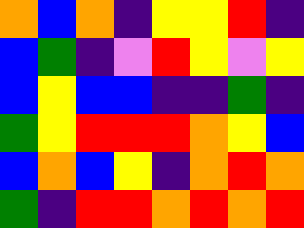[["orange", "blue", "orange", "indigo", "yellow", "yellow", "red", "indigo"], ["blue", "green", "indigo", "violet", "red", "yellow", "violet", "yellow"], ["blue", "yellow", "blue", "blue", "indigo", "indigo", "green", "indigo"], ["green", "yellow", "red", "red", "red", "orange", "yellow", "blue"], ["blue", "orange", "blue", "yellow", "indigo", "orange", "red", "orange"], ["green", "indigo", "red", "red", "orange", "red", "orange", "red"]]